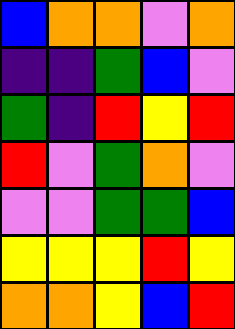[["blue", "orange", "orange", "violet", "orange"], ["indigo", "indigo", "green", "blue", "violet"], ["green", "indigo", "red", "yellow", "red"], ["red", "violet", "green", "orange", "violet"], ["violet", "violet", "green", "green", "blue"], ["yellow", "yellow", "yellow", "red", "yellow"], ["orange", "orange", "yellow", "blue", "red"]]